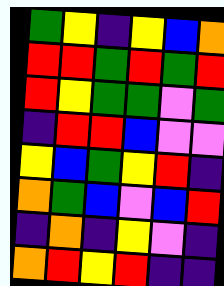[["green", "yellow", "indigo", "yellow", "blue", "orange"], ["red", "red", "green", "red", "green", "red"], ["red", "yellow", "green", "green", "violet", "green"], ["indigo", "red", "red", "blue", "violet", "violet"], ["yellow", "blue", "green", "yellow", "red", "indigo"], ["orange", "green", "blue", "violet", "blue", "red"], ["indigo", "orange", "indigo", "yellow", "violet", "indigo"], ["orange", "red", "yellow", "red", "indigo", "indigo"]]